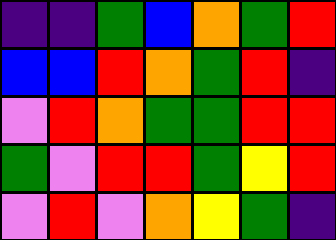[["indigo", "indigo", "green", "blue", "orange", "green", "red"], ["blue", "blue", "red", "orange", "green", "red", "indigo"], ["violet", "red", "orange", "green", "green", "red", "red"], ["green", "violet", "red", "red", "green", "yellow", "red"], ["violet", "red", "violet", "orange", "yellow", "green", "indigo"]]